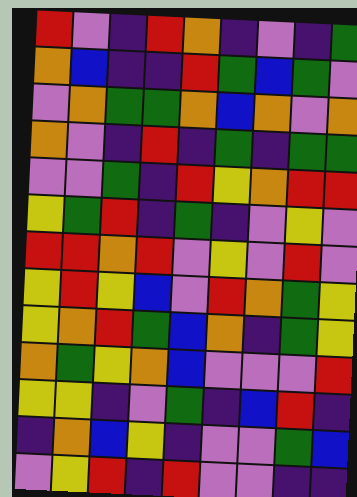[["red", "violet", "indigo", "red", "orange", "indigo", "violet", "indigo", "green"], ["orange", "blue", "indigo", "indigo", "red", "green", "blue", "green", "violet"], ["violet", "orange", "green", "green", "orange", "blue", "orange", "violet", "orange"], ["orange", "violet", "indigo", "red", "indigo", "green", "indigo", "green", "green"], ["violet", "violet", "green", "indigo", "red", "yellow", "orange", "red", "red"], ["yellow", "green", "red", "indigo", "green", "indigo", "violet", "yellow", "violet"], ["red", "red", "orange", "red", "violet", "yellow", "violet", "red", "violet"], ["yellow", "red", "yellow", "blue", "violet", "red", "orange", "green", "yellow"], ["yellow", "orange", "red", "green", "blue", "orange", "indigo", "green", "yellow"], ["orange", "green", "yellow", "orange", "blue", "violet", "violet", "violet", "red"], ["yellow", "yellow", "indigo", "violet", "green", "indigo", "blue", "red", "indigo"], ["indigo", "orange", "blue", "yellow", "indigo", "violet", "violet", "green", "blue"], ["violet", "yellow", "red", "indigo", "red", "violet", "violet", "indigo", "indigo"]]